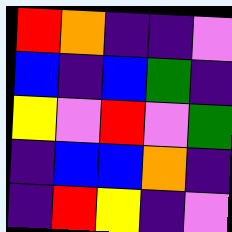[["red", "orange", "indigo", "indigo", "violet"], ["blue", "indigo", "blue", "green", "indigo"], ["yellow", "violet", "red", "violet", "green"], ["indigo", "blue", "blue", "orange", "indigo"], ["indigo", "red", "yellow", "indigo", "violet"]]